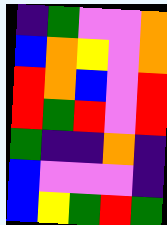[["indigo", "green", "violet", "violet", "orange"], ["blue", "orange", "yellow", "violet", "orange"], ["red", "orange", "blue", "violet", "red"], ["red", "green", "red", "violet", "red"], ["green", "indigo", "indigo", "orange", "indigo"], ["blue", "violet", "violet", "violet", "indigo"], ["blue", "yellow", "green", "red", "green"]]